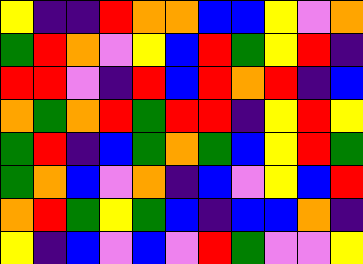[["yellow", "indigo", "indigo", "red", "orange", "orange", "blue", "blue", "yellow", "violet", "orange"], ["green", "red", "orange", "violet", "yellow", "blue", "red", "green", "yellow", "red", "indigo"], ["red", "red", "violet", "indigo", "red", "blue", "red", "orange", "red", "indigo", "blue"], ["orange", "green", "orange", "red", "green", "red", "red", "indigo", "yellow", "red", "yellow"], ["green", "red", "indigo", "blue", "green", "orange", "green", "blue", "yellow", "red", "green"], ["green", "orange", "blue", "violet", "orange", "indigo", "blue", "violet", "yellow", "blue", "red"], ["orange", "red", "green", "yellow", "green", "blue", "indigo", "blue", "blue", "orange", "indigo"], ["yellow", "indigo", "blue", "violet", "blue", "violet", "red", "green", "violet", "violet", "yellow"]]